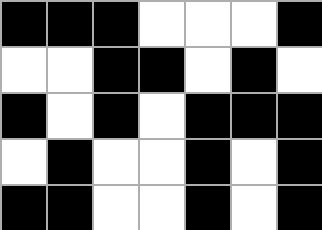[["black", "black", "black", "white", "white", "white", "black"], ["white", "white", "black", "black", "white", "black", "white"], ["black", "white", "black", "white", "black", "black", "black"], ["white", "black", "white", "white", "black", "white", "black"], ["black", "black", "white", "white", "black", "white", "black"]]